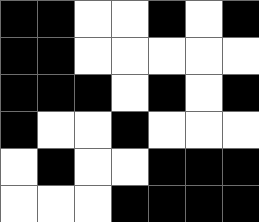[["black", "black", "white", "white", "black", "white", "black"], ["black", "black", "white", "white", "white", "white", "white"], ["black", "black", "black", "white", "black", "white", "black"], ["black", "white", "white", "black", "white", "white", "white"], ["white", "black", "white", "white", "black", "black", "black"], ["white", "white", "white", "black", "black", "black", "black"]]